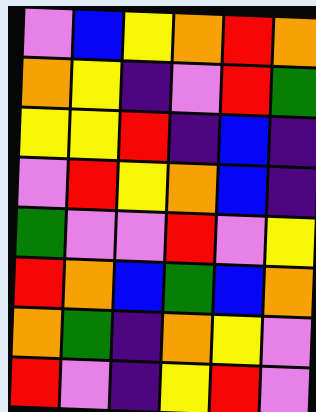[["violet", "blue", "yellow", "orange", "red", "orange"], ["orange", "yellow", "indigo", "violet", "red", "green"], ["yellow", "yellow", "red", "indigo", "blue", "indigo"], ["violet", "red", "yellow", "orange", "blue", "indigo"], ["green", "violet", "violet", "red", "violet", "yellow"], ["red", "orange", "blue", "green", "blue", "orange"], ["orange", "green", "indigo", "orange", "yellow", "violet"], ["red", "violet", "indigo", "yellow", "red", "violet"]]